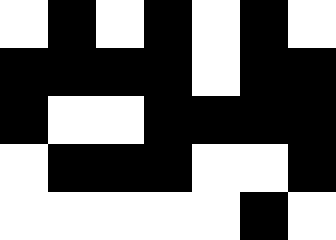[["white", "black", "white", "black", "white", "black", "white"], ["black", "black", "black", "black", "white", "black", "black"], ["black", "white", "white", "black", "black", "black", "black"], ["white", "black", "black", "black", "white", "white", "black"], ["white", "white", "white", "white", "white", "black", "white"]]